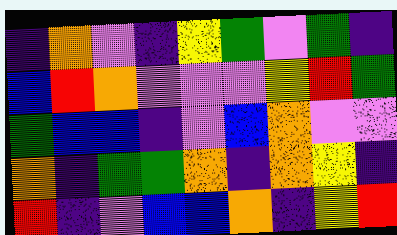[["indigo", "orange", "violet", "indigo", "yellow", "green", "violet", "green", "indigo"], ["blue", "red", "orange", "violet", "violet", "violet", "yellow", "red", "green"], ["green", "blue", "blue", "indigo", "violet", "blue", "orange", "violet", "violet"], ["orange", "indigo", "green", "green", "orange", "indigo", "orange", "yellow", "indigo"], ["red", "indigo", "violet", "blue", "blue", "orange", "indigo", "yellow", "red"]]